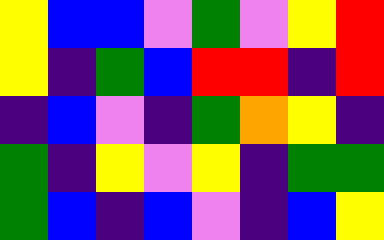[["yellow", "blue", "blue", "violet", "green", "violet", "yellow", "red"], ["yellow", "indigo", "green", "blue", "red", "red", "indigo", "red"], ["indigo", "blue", "violet", "indigo", "green", "orange", "yellow", "indigo"], ["green", "indigo", "yellow", "violet", "yellow", "indigo", "green", "green"], ["green", "blue", "indigo", "blue", "violet", "indigo", "blue", "yellow"]]